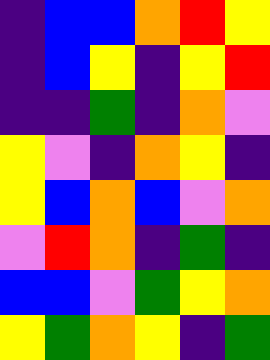[["indigo", "blue", "blue", "orange", "red", "yellow"], ["indigo", "blue", "yellow", "indigo", "yellow", "red"], ["indigo", "indigo", "green", "indigo", "orange", "violet"], ["yellow", "violet", "indigo", "orange", "yellow", "indigo"], ["yellow", "blue", "orange", "blue", "violet", "orange"], ["violet", "red", "orange", "indigo", "green", "indigo"], ["blue", "blue", "violet", "green", "yellow", "orange"], ["yellow", "green", "orange", "yellow", "indigo", "green"]]